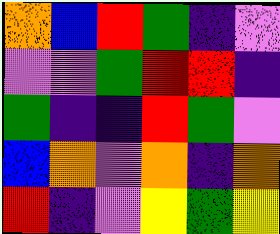[["orange", "blue", "red", "green", "indigo", "violet"], ["violet", "violet", "green", "red", "red", "indigo"], ["green", "indigo", "indigo", "red", "green", "violet"], ["blue", "orange", "violet", "orange", "indigo", "orange"], ["red", "indigo", "violet", "yellow", "green", "yellow"]]